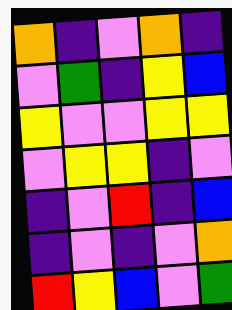[["orange", "indigo", "violet", "orange", "indigo"], ["violet", "green", "indigo", "yellow", "blue"], ["yellow", "violet", "violet", "yellow", "yellow"], ["violet", "yellow", "yellow", "indigo", "violet"], ["indigo", "violet", "red", "indigo", "blue"], ["indigo", "violet", "indigo", "violet", "orange"], ["red", "yellow", "blue", "violet", "green"]]